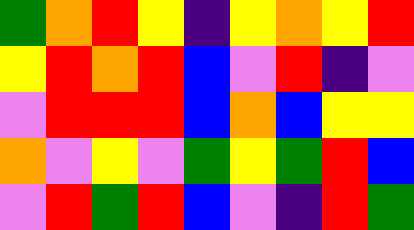[["green", "orange", "red", "yellow", "indigo", "yellow", "orange", "yellow", "red"], ["yellow", "red", "orange", "red", "blue", "violet", "red", "indigo", "violet"], ["violet", "red", "red", "red", "blue", "orange", "blue", "yellow", "yellow"], ["orange", "violet", "yellow", "violet", "green", "yellow", "green", "red", "blue"], ["violet", "red", "green", "red", "blue", "violet", "indigo", "red", "green"]]